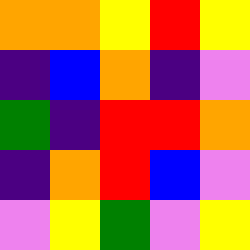[["orange", "orange", "yellow", "red", "yellow"], ["indigo", "blue", "orange", "indigo", "violet"], ["green", "indigo", "red", "red", "orange"], ["indigo", "orange", "red", "blue", "violet"], ["violet", "yellow", "green", "violet", "yellow"]]